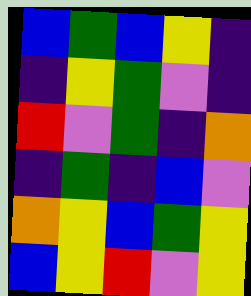[["blue", "green", "blue", "yellow", "indigo"], ["indigo", "yellow", "green", "violet", "indigo"], ["red", "violet", "green", "indigo", "orange"], ["indigo", "green", "indigo", "blue", "violet"], ["orange", "yellow", "blue", "green", "yellow"], ["blue", "yellow", "red", "violet", "yellow"]]